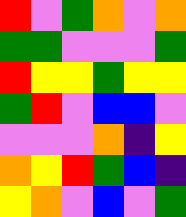[["red", "violet", "green", "orange", "violet", "orange"], ["green", "green", "violet", "violet", "violet", "green"], ["red", "yellow", "yellow", "green", "yellow", "yellow"], ["green", "red", "violet", "blue", "blue", "violet"], ["violet", "violet", "violet", "orange", "indigo", "yellow"], ["orange", "yellow", "red", "green", "blue", "indigo"], ["yellow", "orange", "violet", "blue", "violet", "green"]]